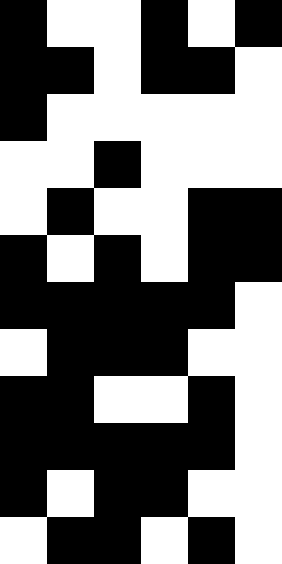[["black", "white", "white", "black", "white", "black"], ["black", "black", "white", "black", "black", "white"], ["black", "white", "white", "white", "white", "white"], ["white", "white", "black", "white", "white", "white"], ["white", "black", "white", "white", "black", "black"], ["black", "white", "black", "white", "black", "black"], ["black", "black", "black", "black", "black", "white"], ["white", "black", "black", "black", "white", "white"], ["black", "black", "white", "white", "black", "white"], ["black", "black", "black", "black", "black", "white"], ["black", "white", "black", "black", "white", "white"], ["white", "black", "black", "white", "black", "white"]]